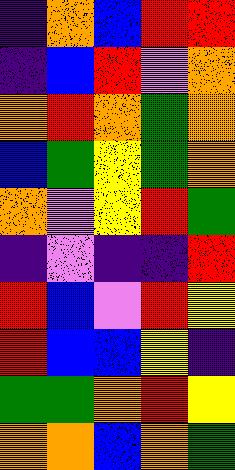[["indigo", "orange", "blue", "red", "red"], ["indigo", "blue", "red", "violet", "orange"], ["orange", "red", "orange", "green", "orange"], ["blue", "green", "yellow", "green", "orange"], ["orange", "violet", "yellow", "red", "green"], ["indigo", "violet", "indigo", "indigo", "red"], ["red", "blue", "violet", "red", "yellow"], ["red", "blue", "blue", "yellow", "indigo"], ["green", "green", "orange", "red", "yellow"], ["orange", "orange", "blue", "orange", "green"]]